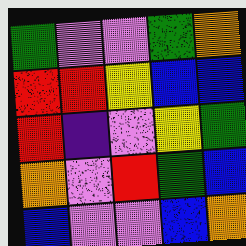[["green", "violet", "violet", "green", "orange"], ["red", "red", "yellow", "blue", "blue"], ["red", "indigo", "violet", "yellow", "green"], ["orange", "violet", "red", "green", "blue"], ["blue", "violet", "violet", "blue", "orange"]]